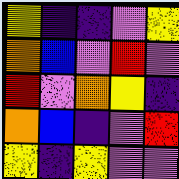[["yellow", "indigo", "indigo", "violet", "yellow"], ["orange", "blue", "violet", "red", "violet"], ["red", "violet", "orange", "yellow", "indigo"], ["orange", "blue", "indigo", "violet", "red"], ["yellow", "indigo", "yellow", "violet", "violet"]]